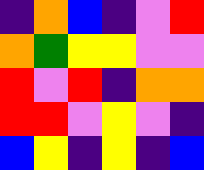[["indigo", "orange", "blue", "indigo", "violet", "red"], ["orange", "green", "yellow", "yellow", "violet", "violet"], ["red", "violet", "red", "indigo", "orange", "orange"], ["red", "red", "violet", "yellow", "violet", "indigo"], ["blue", "yellow", "indigo", "yellow", "indigo", "blue"]]